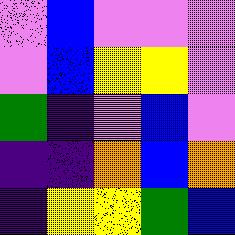[["violet", "blue", "violet", "violet", "violet"], ["violet", "blue", "yellow", "yellow", "violet"], ["green", "indigo", "violet", "blue", "violet"], ["indigo", "indigo", "orange", "blue", "orange"], ["indigo", "yellow", "yellow", "green", "blue"]]